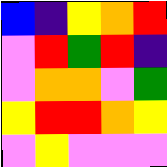[["blue", "indigo", "yellow", "orange", "red"], ["violet", "red", "green", "red", "indigo"], ["violet", "orange", "orange", "violet", "green"], ["yellow", "red", "red", "orange", "yellow"], ["violet", "yellow", "violet", "violet", "violet"]]